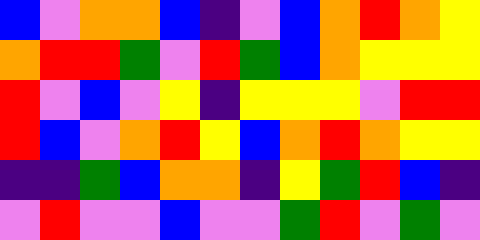[["blue", "violet", "orange", "orange", "blue", "indigo", "violet", "blue", "orange", "red", "orange", "yellow"], ["orange", "red", "red", "green", "violet", "red", "green", "blue", "orange", "yellow", "yellow", "yellow"], ["red", "violet", "blue", "violet", "yellow", "indigo", "yellow", "yellow", "yellow", "violet", "red", "red"], ["red", "blue", "violet", "orange", "red", "yellow", "blue", "orange", "red", "orange", "yellow", "yellow"], ["indigo", "indigo", "green", "blue", "orange", "orange", "indigo", "yellow", "green", "red", "blue", "indigo"], ["violet", "red", "violet", "violet", "blue", "violet", "violet", "green", "red", "violet", "green", "violet"]]